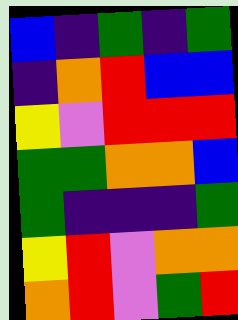[["blue", "indigo", "green", "indigo", "green"], ["indigo", "orange", "red", "blue", "blue"], ["yellow", "violet", "red", "red", "red"], ["green", "green", "orange", "orange", "blue"], ["green", "indigo", "indigo", "indigo", "green"], ["yellow", "red", "violet", "orange", "orange"], ["orange", "red", "violet", "green", "red"]]